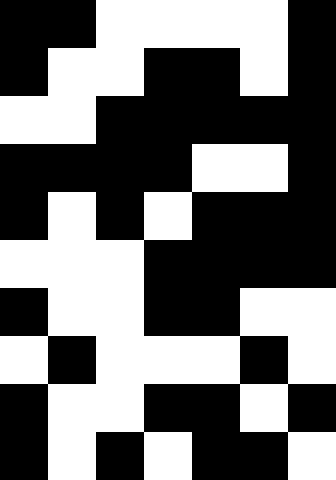[["black", "black", "white", "white", "white", "white", "black"], ["black", "white", "white", "black", "black", "white", "black"], ["white", "white", "black", "black", "black", "black", "black"], ["black", "black", "black", "black", "white", "white", "black"], ["black", "white", "black", "white", "black", "black", "black"], ["white", "white", "white", "black", "black", "black", "black"], ["black", "white", "white", "black", "black", "white", "white"], ["white", "black", "white", "white", "white", "black", "white"], ["black", "white", "white", "black", "black", "white", "black"], ["black", "white", "black", "white", "black", "black", "white"]]